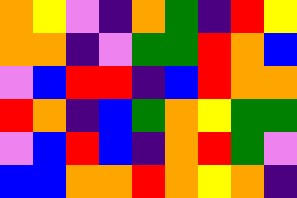[["orange", "yellow", "violet", "indigo", "orange", "green", "indigo", "red", "yellow"], ["orange", "orange", "indigo", "violet", "green", "green", "red", "orange", "blue"], ["violet", "blue", "red", "red", "indigo", "blue", "red", "orange", "orange"], ["red", "orange", "indigo", "blue", "green", "orange", "yellow", "green", "green"], ["violet", "blue", "red", "blue", "indigo", "orange", "red", "green", "violet"], ["blue", "blue", "orange", "orange", "red", "orange", "yellow", "orange", "indigo"]]